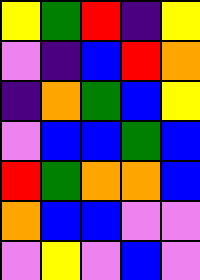[["yellow", "green", "red", "indigo", "yellow"], ["violet", "indigo", "blue", "red", "orange"], ["indigo", "orange", "green", "blue", "yellow"], ["violet", "blue", "blue", "green", "blue"], ["red", "green", "orange", "orange", "blue"], ["orange", "blue", "blue", "violet", "violet"], ["violet", "yellow", "violet", "blue", "violet"]]